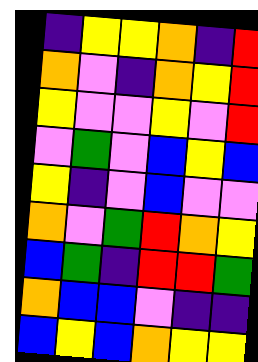[["indigo", "yellow", "yellow", "orange", "indigo", "red"], ["orange", "violet", "indigo", "orange", "yellow", "red"], ["yellow", "violet", "violet", "yellow", "violet", "red"], ["violet", "green", "violet", "blue", "yellow", "blue"], ["yellow", "indigo", "violet", "blue", "violet", "violet"], ["orange", "violet", "green", "red", "orange", "yellow"], ["blue", "green", "indigo", "red", "red", "green"], ["orange", "blue", "blue", "violet", "indigo", "indigo"], ["blue", "yellow", "blue", "orange", "yellow", "yellow"]]